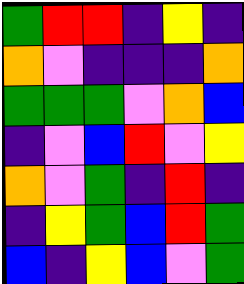[["green", "red", "red", "indigo", "yellow", "indigo"], ["orange", "violet", "indigo", "indigo", "indigo", "orange"], ["green", "green", "green", "violet", "orange", "blue"], ["indigo", "violet", "blue", "red", "violet", "yellow"], ["orange", "violet", "green", "indigo", "red", "indigo"], ["indigo", "yellow", "green", "blue", "red", "green"], ["blue", "indigo", "yellow", "blue", "violet", "green"]]